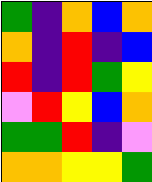[["green", "indigo", "orange", "blue", "orange"], ["orange", "indigo", "red", "indigo", "blue"], ["red", "indigo", "red", "green", "yellow"], ["violet", "red", "yellow", "blue", "orange"], ["green", "green", "red", "indigo", "violet"], ["orange", "orange", "yellow", "yellow", "green"]]